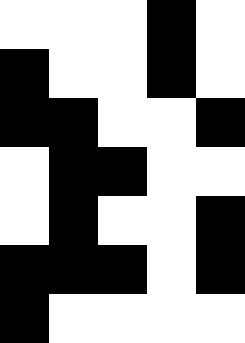[["white", "white", "white", "black", "white"], ["black", "white", "white", "black", "white"], ["black", "black", "white", "white", "black"], ["white", "black", "black", "white", "white"], ["white", "black", "white", "white", "black"], ["black", "black", "black", "white", "black"], ["black", "white", "white", "white", "white"]]